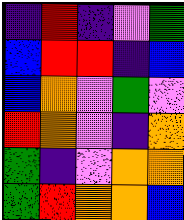[["indigo", "red", "indigo", "violet", "green"], ["blue", "red", "red", "indigo", "blue"], ["blue", "orange", "violet", "green", "violet"], ["red", "orange", "violet", "indigo", "orange"], ["green", "indigo", "violet", "orange", "orange"], ["green", "red", "orange", "orange", "blue"]]